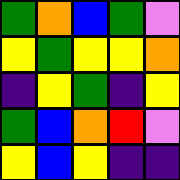[["green", "orange", "blue", "green", "violet"], ["yellow", "green", "yellow", "yellow", "orange"], ["indigo", "yellow", "green", "indigo", "yellow"], ["green", "blue", "orange", "red", "violet"], ["yellow", "blue", "yellow", "indigo", "indigo"]]